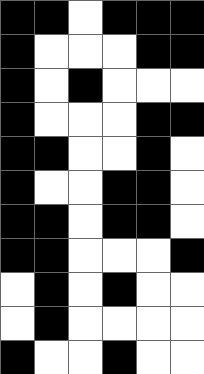[["black", "black", "white", "black", "black", "black"], ["black", "white", "white", "white", "black", "black"], ["black", "white", "black", "white", "white", "white"], ["black", "white", "white", "white", "black", "black"], ["black", "black", "white", "white", "black", "white"], ["black", "white", "white", "black", "black", "white"], ["black", "black", "white", "black", "black", "white"], ["black", "black", "white", "white", "white", "black"], ["white", "black", "white", "black", "white", "white"], ["white", "black", "white", "white", "white", "white"], ["black", "white", "white", "black", "white", "white"]]